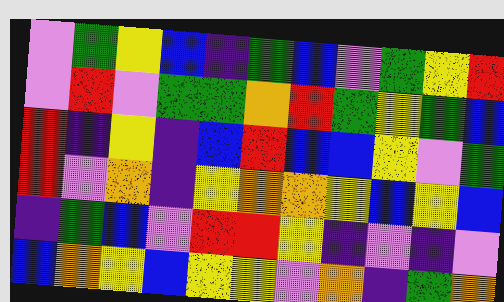[["violet", "green", "yellow", "blue", "indigo", "green", "blue", "violet", "green", "yellow", "red"], ["violet", "red", "violet", "green", "green", "orange", "red", "green", "yellow", "green", "blue"], ["red", "indigo", "yellow", "indigo", "blue", "red", "blue", "blue", "yellow", "violet", "green"], ["red", "violet", "orange", "indigo", "yellow", "orange", "orange", "yellow", "blue", "yellow", "blue"], ["indigo", "green", "blue", "violet", "red", "red", "yellow", "indigo", "violet", "indigo", "violet"], ["blue", "orange", "yellow", "blue", "yellow", "yellow", "violet", "orange", "indigo", "green", "orange"]]